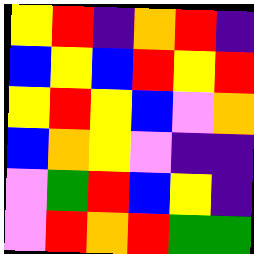[["yellow", "red", "indigo", "orange", "red", "indigo"], ["blue", "yellow", "blue", "red", "yellow", "red"], ["yellow", "red", "yellow", "blue", "violet", "orange"], ["blue", "orange", "yellow", "violet", "indigo", "indigo"], ["violet", "green", "red", "blue", "yellow", "indigo"], ["violet", "red", "orange", "red", "green", "green"]]